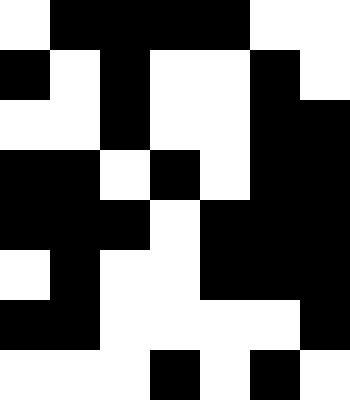[["white", "black", "black", "black", "black", "white", "white"], ["black", "white", "black", "white", "white", "black", "white"], ["white", "white", "black", "white", "white", "black", "black"], ["black", "black", "white", "black", "white", "black", "black"], ["black", "black", "black", "white", "black", "black", "black"], ["white", "black", "white", "white", "black", "black", "black"], ["black", "black", "white", "white", "white", "white", "black"], ["white", "white", "white", "black", "white", "black", "white"]]